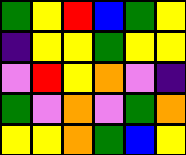[["green", "yellow", "red", "blue", "green", "yellow"], ["indigo", "yellow", "yellow", "green", "yellow", "yellow"], ["violet", "red", "yellow", "orange", "violet", "indigo"], ["green", "violet", "orange", "violet", "green", "orange"], ["yellow", "yellow", "orange", "green", "blue", "yellow"]]